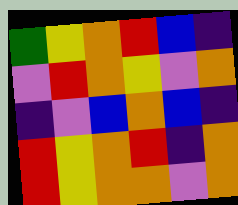[["green", "yellow", "orange", "red", "blue", "indigo"], ["violet", "red", "orange", "yellow", "violet", "orange"], ["indigo", "violet", "blue", "orange", "blue", "indigo"], ["red", "yellow", "orange", "red", "indigo", "orange"], ["red", "yellow", "orange", "orange", "violet", "orange"]]